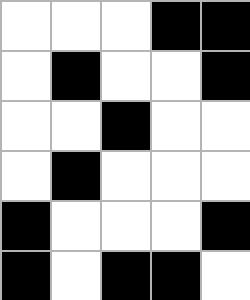[["white", "white", "white", "black", "black"], ["white", "black", "white", "white", "black"], ["white", "white", "black", "white", "white"], ["white", "black", "white", "white", "white"], ["black", "white", "white", "white", "black"], ["black", "white", "black", "black", "white"]]